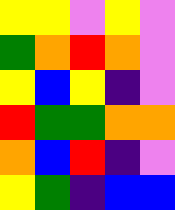[["yellow", "yellow", "violet", "yellow", "violet"], ["green", "orange", "red", "orange", "violet"], ["yellow", "blue", "yellow", "indigo", "violet"], ["red", "green", "green", "orange", "orange"], ["orange", "blue", "red", "indigo", "violet"], ["yellow", "green", "indigo", "blue", "blue"]]